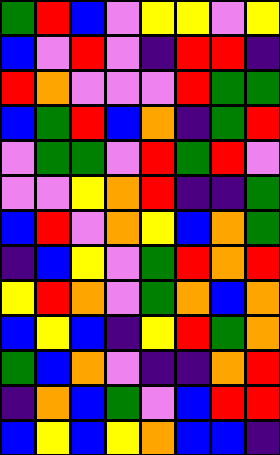[["green", "red", "blue", "violet", "yellow", "yellow", "violet", "yellow"], ["blue", "violet", "red", "violet", "indigo", "red", "red", "indigo"], ["red", "orange", "violet", "violet", "violet", "red", "green", "green"], ["blue", "green", "red", "blue", "orange", "indigo", "green", "red"], ["violet", "green", "green", "violet", "red", "green", "red", "violet"], ["violet", "violet", "yellow", "orange", "red", "indigo", "indigo", "green"], ["blue", "red", "violet", "orange", "yellow", "blue", "orange", "green"], ["indigo", "blue", "yellow", "violet", "green", "red", "orange", "red"], ["yellow", "red", "orange", "violet", "green", "orange", "blue", "orange"], ["blue", "yellow", "blue", "indigo", "yellow", "red", "green", "orange"], ["green", "blue", "orange", "violet", "indigo", "indigo", "orange", "red"], ["indigo", "orange", "blue", "green", "violet", "blue", "red", "red"], ["blue", "yellow", "blue", "yellow", "orange", "blue", "blue", "indigo"]]